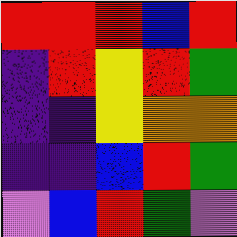[["red", "red", "red", "blue", "red"], ["indigo", "red", "yellow", "red", "green"], ["indigo", "indigo", "yellow", "orange", "orange"], ["indigo", "indigo", "blue", "red", "green"], ["violet", "blue", "red", "green", "violet"]]